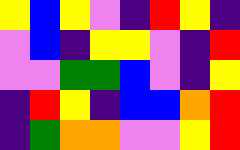[["yellow", "blue", "yellow", "violet", "indigo", "red", "yellow", "indigo"], ["violet", "blue", "indigo", "yellow", "yellow", "violet", "indigo", "red"], ["violet", "violet", "green", "green", "blue", "violet", "indigo", "yellow"], ["indigo", "red", "yellow", "indigo", "blue", "blue", "orange", "red"], ["indigo", "green", "orange", "orange", "violet", "violet", "yellow", "red"]]